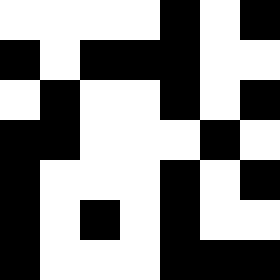[["white", "white", "white", "white", "black", "white", "black"], ["black", "white", "black", "black", "black", "white", "white"], ["white", "black", "white", "white", "black", "white", "black"], ["black", "black", "white", "white", "white", "black", "white"], ["black", "white", "white", "white", "black", "white", "black"], ["black", "white", "black", "white", "black", "white", "white"], ["black", "white", "white", "white", "black", "black", "black"]]